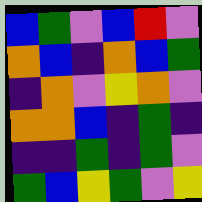[["blue", "green", "violet", "blue", "red", "violet"], ["orange", "blue", "indigo", "orange", "blue", "green"], ["indigo", "orange", "violet", "yellow", "orange", "violet"], ["orange", "orange", "blue", "indigo", "green", "indigo"], ["indigo", "indigo", "green", "indigo", "green", "violet"], ["green", "blue", "yellow", "green", "violet", "yellow"]]